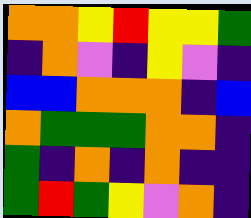[["orange", "orange", "yellow", "red", "yellow", "yellow", "green"], ["indigo", "orange", "violet", "indigo", "yellow", "violet", "indigo"], ["blue", "blue", "orange", "orange", "orange", "indigo", "blue"], ["orange", "green", "green", "green", "orange", "orange", "indigo"], ["green", "indigo", "orange", "indigo", "orange", "indigo", "indigo"], ["green", "red", "green", "yellow", "violet", "orange", "indigo"]]